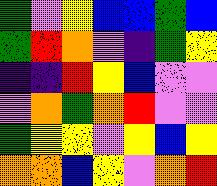[["green", "violet", "yellow", "blue", "blue", "green", "blue"], ["green", "red", "orange", "violet", "indigo", "green", "yellow"], ["indigo", "indigo", "red", "yellow", "blue", "violet", "violet"], ["violet", "orange", "green", "orange", "red", "violet", "violet"], ["green", "yellow", "yellow", "violet", "yellow", "blue", "yellow"], ["orange", "orange", "blue", "yellow", "violet", "orange", "red"]]